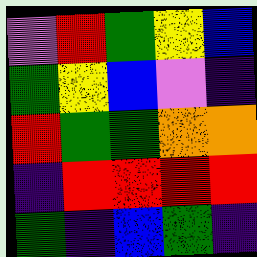[["violet", "red", "green", "yellow", "blue"], ["green", "yellow", "blue", "violet", "indigo"], ["red", "green", "green", "orange", "orange"], ["indigo", "red", "red", "red", "red"], ["green", "indigo", "blue", "green", "indigo"]]